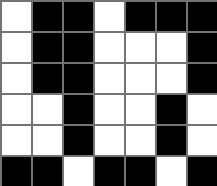[["white", "black", "black", "white", "black", "black", "black"], ["white", "black", "black", "white", "white", "white", "black"], ["white", "black", "black", "white", "white", "white", "black"], ["white", "white", "black", "white", "white", "black", "white"], ["white", "white", "black", "white", "white", "black", "white"], ["black", "black", "white", "black", "black", "white", "black"]]